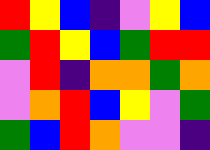[["red", "yellow", "blue", "indigo", "violet", "yellow", "blue"], ["green", "red", "yellow", "blue", "green", "red", "red"], ["violet", "red", "indigo", "orange", "orange", "green", "orange"], ["violet", "orange", "red", "blue", "yellow", "violet", "green"], ["green", "blue", "red", "orange", "violet", "violet", "indigo"]]